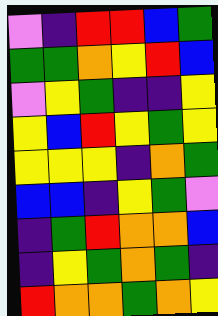[["violet", "indigo", "red", "red", "blue", "green"], ["green", "green", "orange", "yellow", "red", "blue"], ["violet", "yellow", "green", "indigo", "indigo", "yellow"], ["yellow", "blue", "red", "yellow", "green", "yellow"], ["yellow", "yellow", "yellow", "indigo", "orange", "green"], ["blue", "blue", "indigo", "yellow", "green", "violet"], ["indigo", "green", "red", "orange", "orange", "blue"], ["indigo", "yellow", "green", "orange", "green", "indigo"], ["red", "orange", "orange", "green", "orange", "yellow"]]